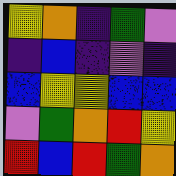[["yellow", "orange", "indigo", "green", "violet"], ["indigo", "blue", "indigo", "violet", "indigo"], ["blue", "yellow", "yellow", "blue", "blue"], ["violet", "green", "orange", "red", "yellow"], ["red", "blue", "red", "green", "orange"]]